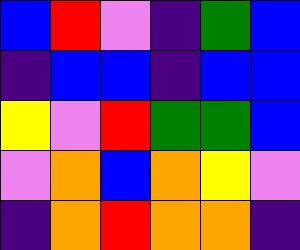[["blue", "red", "violet", "indigo", "green", "blue"], ["indigo", "blue", "blue", "indigo", "blue", "blue"], ["yellow", "violet", "red", "green", "green", "blue"], ["violet", "orange", "blue", "orange", "yellow", "violet"], ["indigo", "orange", "red", "orange", "orange", "indigo"]]